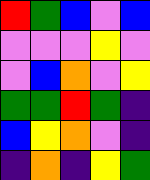[["red", "green", "blue", "violet", "blue"], ["violet", "violet", "violet", "yellow", "violet"], ["violet", "blue", "orange", "violet", "yellow"], ["green", "green", "red", "green", "indigo"], ["blue", "yellow", "orange", "violet", "indigo"], ["indigo", "orange", "indigo", "yellow", "green"]]